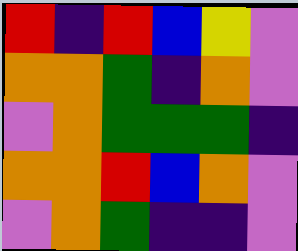[["red", "indigo", "red", "blue", "yellow", "violet"], ["orange", "orange", "green", "indigo", "orange", "violet"], ["violet", "orange", "green", "green", "green", "indigo"], ["orange", "orange", "red", "blue", "orange", "violet"], ["violet", "orange", "green", "indigo", "indigo", "violet"]]